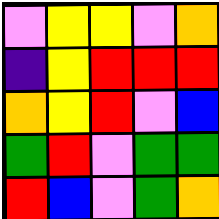[["violet", "yellow", "yellow", "violet", "orange"], ["indigo", "yellow", "red", "red", "red"], ["orange", "yellow", "red", "violet", "blue"], ["green", "red", "violet", "green", "green"], ["red", "blue", "violet", "green", "orange"]]